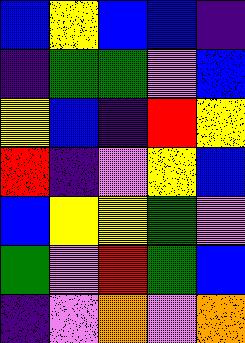[["blue", "yellow", "blue", "blue", "indigo"], ["indigo", "green", "green", "violet", "blue"], ["yellow", "blue", "indigo", "red", "yellow"], ["red", "indigo", "violet", "yellow", "blue"], ["blue", "yellow", "yellow", "green", "violet"], ["green", "violet", "red", "green", "blue"], ["indigo", "violet", "orange", "violet", "orange"]]